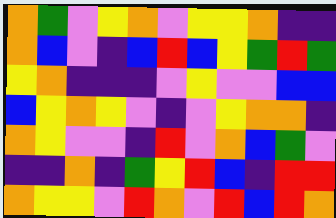[["orange", "green", "violet", "yellow", "orange", "violet", "yellow", "yellow", "orange", "indigo", "indigo"], ["orange", "blue", "violet", "indigo", "blue", "red", "blue", "yellow", "green", "red", "green"], ["yellow", "orange", "indigo", "indigo", "indigo", "violet", "yellow", "violet", "violet", "blue", "blue"], ["blue", "yellow", "orange", "yellow", "violet", "indigo", "violet", "yellow", "orange", "orange", "indigo"], ["orange", "yellow", "violet", "violet", "indigo", "red", "violet", "orange", "blue", "green", "violet"], ["indigo", "indigo", "orange", "indigo", "green", "yellow", "red", "blue", "indigo", "red", "red"], ["orange", "yellow", "yellow", "violet", "red", "orange", "violet", "red", "blue", "red", "orange"]]